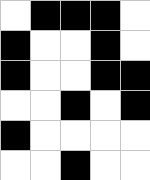[["white", "black", "black", "black", "white"], ["black", "white", "white", "black", "white"], ["black", "white", "white", "black", "black"], ["white", "white", "black", "white", "black"], ["black", "white", "white", "white", "white"], ["white", "white", "black", "white", "white"]]